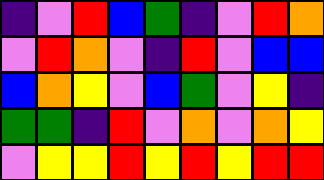[["indigo", "violet", "red", "blue", "green", "indigo", "violet", "red", "orange"], ["violet", "red", "orange", "violet", "indigo", "red", "violet", "blue", "blue"], ["blue", "orange", "yellow", "violet", "blue", "green", "violet", "yellow", "indigo"], ["green", "green", "indigo", "red", "violet", "orange", "violet", "orange", "yellow"], ["violet", "yellow", "yellow", "red", "yellow", "red", "yellow", "red", "red"]]